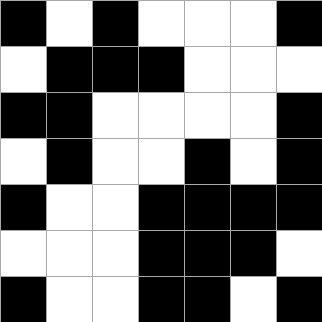[["black", "white", "black", "white", "white", "white", "black"], ["white", "black", "black", "black", "white", "white", "white"], ["black", "black", "white", "white", "white", "white", "black"], ["white", "black", "white", "white", "black", "white", "black"], ["black", "white", "white", "black", "black", "black", "black"], ["white", "white", "white", "black", "black", "black", "white"], ["black", "white", "white", "black", "black", "white", "black"]]